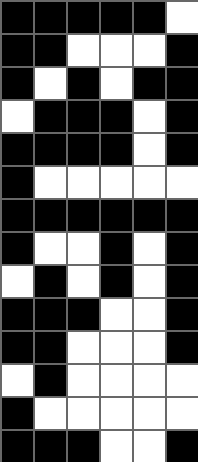[["black", "black", "black", "black", "black", "white"], ["black", "black", "white", "white", "white", "black"], ["black", "white", "black", "white", "black", "black"], ["white", "black", "black", "black", "white", "black"], ["black", "black", "black", "black", "white", "black"], ["black", "white", "white", "white", "white", "white"], ["black", "black", "black", "black", "black", "black"], ["black", "white", "white", "black", "white", "black"], ["white", "black", "white", "black", "white", "black"], ["black", "black", "black", "white", "white", "black"], ["black", "black", "white", "white", "white", "black"], ["white", "black", "white", "white", "white", "white"], ["black", "white", "white", "white", "white", "white"], ["black", "black", "black", "white", "white", "black"]]